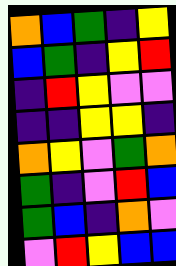[["orange", "blue", "green", "indigo", "yellow"], ["blue", "green", "indigo", "yellow", "red"], ["indigo", "red", "yellow", "violet", "violet"], ["indigo", "indigo", "yellow", "yellow", "indigo"], ["orange", "yellow", "violet", "green", "orange"], ["green", "indigo", "violet", "red", "blue"], ["green", "blue", "indigo", "orange", "violet"], ["violet", "red", "yellow", "blue", "blue"]]